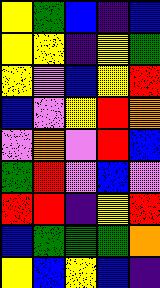[["yellow", "green", "blue", "indigo", "blue"], ["yellow", "yellow", "indigo", "yellow", "green"], ["yellow", "violet", "blue", "yellow", "red"], ["blue", "violet", "yellow", "red", "orange"], ["violet", "orange", "violet", "red", "blue"], ["green", "red", "violet", "blue", "violet"], ["red", "red", "indigo", "yellow", "red"], ["blue", "green", "green", "green", "orange"], ["yellow", "blue", "yellow", "blue", "indigo"]]